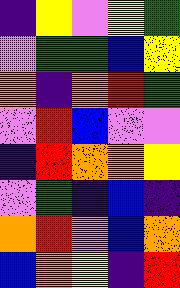[["indigo", "yellow", "violet", "yellow", "green"], ["violet", "green", "green", "blue", "yellow"], ["orange", "indigo", "orange", "red", "green"], ["violet", "red", "blue", "violet", "violet"], ["indigo", "red", "orange", "orange", "yellow"], ["violet", "green", "indigo", "blue", "indigo"], ["orange", "red", "violet", "blue", "orange"], ["blue", "orange", "yellow", "indigo", "red"]]